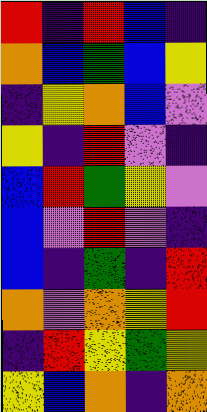[["red", "indigo", "red", "blue", "indigo"], ["orange", "blue", "green", "blue", "yellow"], ["indigo", "yellow", "orange", "blue", "violet"], ["yellow", "indigo", "red", "violet", "indigo"], ["blue", "red", "green", "yellow", "violet"], ["blue", "violet", "red", "violet", "indigo"], ["blue", "indigo", "green", "indigo", "red"], ["orange", "violet", "orange", "yellow", "red"], ["indigo", "red", "yellow", "green", "yellow"], ["yellow", "blue", "orange", "indigo", "orange"]]